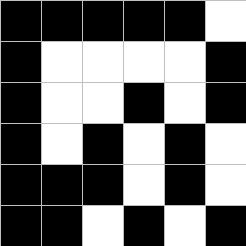[["black", "black", "black", "black", "black", "white"], ["black", "white", "white", "white", "white", "black"], ["black", "white", "white", "black", "white", "black"], ["black", "white", "black", "white", "black", "white"], ["black", "black", "black", "white", "black", "white"], ["black", "black", "white", "black", "white", "black"]]